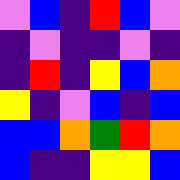[["violet", "blue", "indigo", "red", "blue", "violet"], ["indigo", "violet", "indigo", "indigo", "violet", "indigo"], ["indigo", "red", "indigo", "yellow", "blue", "orange"], ["yellow", "indigo", "violet", "blue", "indigo", "blue"], ["blue", "blue", "orange", "green", "red", "orange"], ["blue", "indigo", "indigo", "yellow", "yellow", "blue"]]